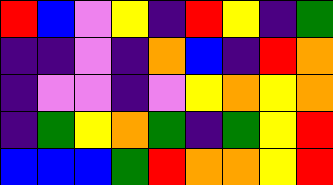[["red", "blue", "violet", "yellow", "indigo", "red", "yellow", "indigo", "green"], ["indigo", "indigo", "violet", "indigo", "orange", "blue", "indigo", "red", "orange"], ["indigo", "violet", "violet", "indigo", "violet", "yellow", "orange", "yellow", "orange"], ["indigo", "green", "yellow", "orange", "green", "indigo", "green", "yellow", "red"], ["blue", "blue", "blue", "green", "red", "orange", "orange", "yellow", "red"]]